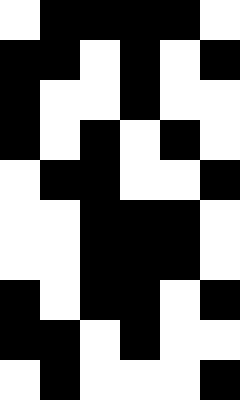[["white", "black", "black", "black", "black", "white"], ["black", "black", "white", "black", "white", "black"], ["black", "white", "white", "black", "white", "white"], ["black", "white", "black", "white", "black", "white"], ["white", "black", "black", "white", "white", "black"], ["white", "white", "black", "black", "black", "white"], ["white", "white", "black", "black", "black", "white"], ["black", "white", "black", "black", "white", "black"], ["black", "black", "white", "black", "white", "white"], ["white", "black", "white", "white", "white", "black"]]